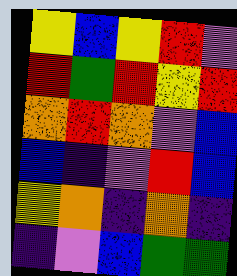[["yellow", "blue", "yellow", "red", "violet"], ["red", "green", "red", "yellow", "red"], ["orange", "red", "orange", "violet", "blue"], ["blue", "indigo", "violet", "red", "blue"], ["yellow", "orange", "indigo", "orange", "indigo"], ["indigo", "violet", "blue", "green", "green"]]